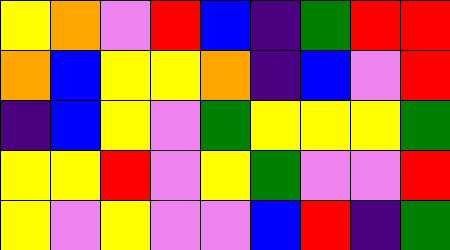[["yellow", "orange", "violet", "red", "blue", "indigo", "green", "red", "red"], ["orange", "blue", "yellow", "yellow", "orange", "indigo", "blue", "violet", "red"], ["indigo", "blue", "yellow", "violet", "green", "yellow", "yellow", "yellow", "green"], ["yellow", "yellow", "red", "violet", "yellow", "green", "violet", "violet", "red"], ["yellow", "violet", "yellow", "violet", "violet", "blue", "red", "indigo", "green"]]